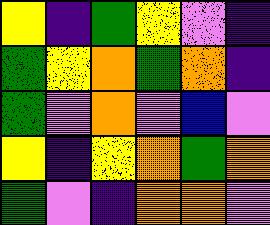[["yellow", "indigo", "green", "yellow", "violet", "indigo"], ["green", "yellow", "orange", "green", "orange", "indigo"], ["green", "violet", "orange", "violet", "blue", "violet"], ["yellow", "indigo", "yellow", "orange", "green", "orange"], ["green", "violet", "indigo", "orange", "orange", "violet"]]